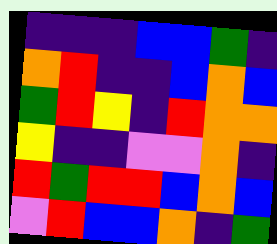[["indigo", "indigo", "indigo", "blue", "blue", "green", "indigo"], ["orange", "red", "indigo", "indigo", "blue", "orange", "blue"], ["green", "red", "yellow", "indigo", "red", "orange", "orange"], ["yellow", "indigo", "indigo", "violet", "violet", "orange", "indigo"], ["red", "green", "red", "red", "blue", "orange", "blue"], ["violet", "red", "blue", "blue", "orange", "indigo", "green"]]